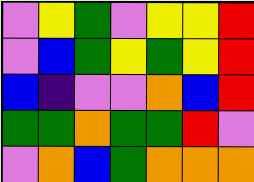[["violet", "yellow", "green", "violet", "yellow", "yellow", "red"], ["violet", "blue", "green", "yellow", "green", "yellow", "red"], ["blue", "indigo", "violet", "violet", "orange", "blue", "red"], ["green", "green", "orange", "green", "green", "red", "violet"], ["violet", "orange", "blue", "green", "orange", "orange", "orange"]]